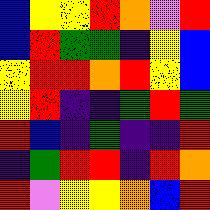[["blue", "yellow", "yellow", "red", "orange", "violet", "red"], ["blue", "red", "green", "green", "indigo", "yellow", "blue"], ["yellow", "red", "red", "orange", "red", "yellow", "blue"], ["yellow", "red", "indigo", "indigo", "green", "red", "green"], ["red", "blue", "indigo", "green", "indigo", "indigo", "red"], ["indigo", "green", "red", "red", "indigo", "red", "orange"], ["red", "violet", "yellow", "yellow", "orange", "blue", "red"]]